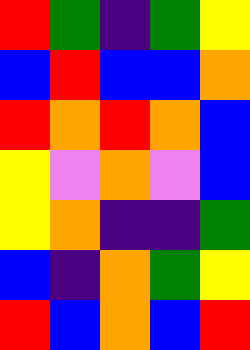[["red", "green", "indigo", "green", "yellow"], ["blue", "red", "blue", "blue", "orange"], ["red", "orange", "red", "orange", "blue"], ["yellow", "violet", "orange", "violet", "blue"], ["yellow", "orange", "indigo", "indigo", "green"], ["blue", "indigo", "orange", "green", "yellow"], ["red", "blue", "orange", "blue", "red"]]